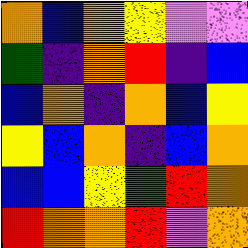[["orange", "blue", "orange", "yellow", "violet", "violet"], ["green", "indigo", "orange", "red", "indigo", "blue"], ["blue", "orange", "indigo", "orange", "blue", "yellow"], ["yellow", "blue", "orange", "indigo", "blue", "orange"], ["blue", "blue", "yellow", "green", "red", "orange"], ["red", "orange", "orange", "red", "violet", "orange"]]